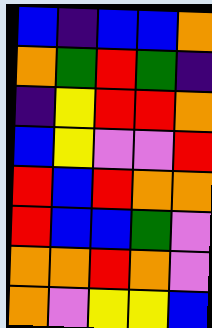[["blue", "indigo", "blue", "blue", "orange"], ["orange", "green", "red", "green", "indigo"], ["indigo", "yellow", "red", "red", "orange"], ["blue", "yellow", "violet", "violet", "red"], ["red", "blue", "red", "orange", "orange"], ["red", "blue", "blue", "green", "violet"], ["orange", "orange", "red", "orange", "violet"], ["orange", "violet", "yellow", "yellow", "blue"]]